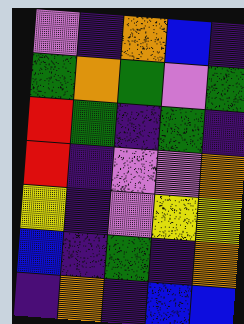[["violet", "indigo", "orange", "blue", "indigo"], ["green", "orange", "green", "violet", "green"], ["red", "green", "indigo", "green", "indigo"], ["red", "indigo", "violet", "violet", "orange"], ["yellow", "indigo", "violet", "yellow", "yellow"], ["blue", "indigo", "green", "indigo", "orange"], ["indigo", "orange", "indigo", "blue", "blue"]]